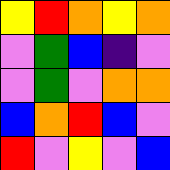[["yellow", "red", "orange", "yellow", "orange"], ["violet", "green", "blue", "indigo", "violet"], ["violet", "green", "violet", "orange", "orange"], ["blue", "orange", "red", "blue", "violet"], ["red", "violet", "yellow", "violet", "blue"]]